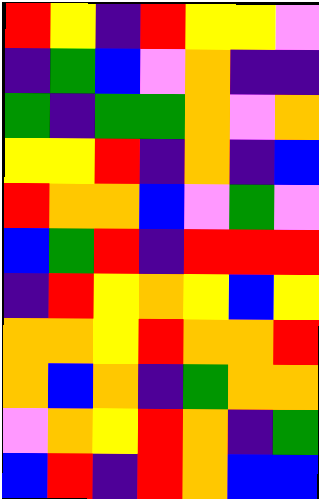[["red", "yellow", "indigo", "red", "yellow", "yellow", "violet"], ["indigo", "green", "blue", "violet", "orange", "indigo", "indigo"], ["green", "indigo", "green", "green", "orange", "violet", "orange"], ["yellow", "yellow", "red", "indigo", "orange", "indigo", "blue"], ["red", "orange", "orange", "blue", "violet", "green", "violet"], ["blue", "green", "red", "indigo", "red", "red", "red"], ["indigo", "red", "yellow", "orange", "yellow", "blue", "yellow"], ["orange", "orange", "yellow", "red", "orange", "orange", "red"], ["orange", "blue", "orange", "indigo", "green", "orange", "orange"], ["violet", "orange", "yellow", "red", "orange", "indigo", "green"], ["blue", "red", "indigo", "red", "orange", "blue", "blue"]]